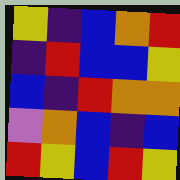[["yellow", "indigo", "blue", "orange", "red"], ["indigo", "red", "blue", "blue", "yellow"], ["blue", "indigo", "red", "orange", "orange"], ["violet", "orange", "blue", "indigo", "blue"], ["red", "yellow", "blue", "red", "yellow"]]